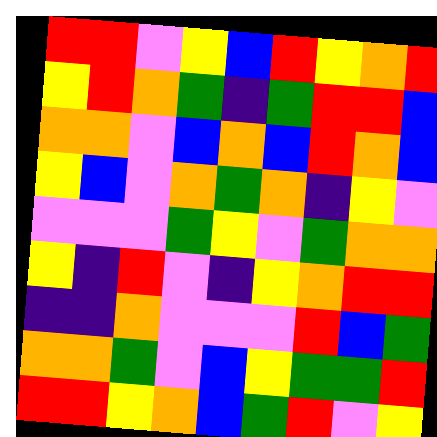[["red", "red", "violet", "yellow", "blue", "red", "yellow", "orange", "red"], ["yellow", "red", "orange", "green", "indigo", "green", "red", "red", "blue"], ["orange", "orange", "violet", "blue", "orange", "blue", "red", "orange", "blue"], ["yellow", "blue", "violet", "orange", "green", "orange", "indigo", "yellow", "violet"], ["violet", "violet", "violet", "green", "yellow", "violet", "green", "orange", "orange"], ["yellow", "indigo", "red", "violet", "indigo", "yellow", "orange", "red", "red"], ["indigo", "indigo", "orange", "violet", "violet", "violet", "red", "blue", "green"], ["orange", "orange", "green", "violet", "blue", "yellow", "green", "green", "red"], ["red", "red", "yellow", "orange", "blue", "green", "red", "violet", "yellow"]]